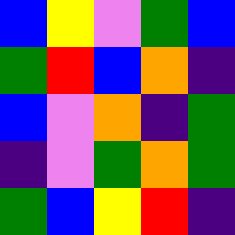[["blue", "yellow", "violet", "green", "blue"], ["green", "red", "blue", "orange", "indigo"], ["blue", "violet", "orange", "indigo", "green"], ["indigo", "violet", "green", "orange", "green"], ["green", "blue", "yellow", "red", "indigo"]]